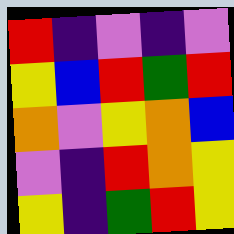[["red", "indigo", "violet", "indigo", "violet"], ["yellow", "blue", "red", "green", "red"], ["orange", "violet", "yellow", "orange", "blue"], ["violet", "indigo", "red", "orange", "yellow"], ["yellow", "indigo", "green", "red", "yellow"]]